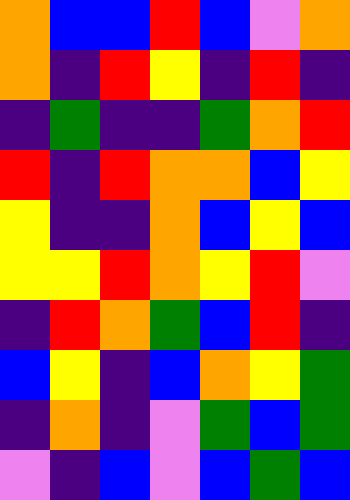[["orange", "blue", "blue", "red", "blue", "violet", "orange"], ["orange", "indigo", "red", "yellow", "indigo", "red", "indigo"], ["indigo", "green", "indigo", "indigo", "green", "orange", "red"], ["red", "indigo", "red", "orange", "orange", "blue", "yellow"], ["yellow", "indigo", "indigo", "orange", "blue", "yellow", "blue"], ["yellow", "yellow", "red", "orange", "yellow", "red", "violet"], ["indigo", "red", "orange", "green", "blue", "red", "indigo"], ["blue", "yellow", "indigo", "blue", "orange", "yellow", "green"], ["indigo", "orange", "indigo", "violet", "green", "blue", "green"], ["violet", "indigo", "blue", "violet", "blue", "green", "blue"]]